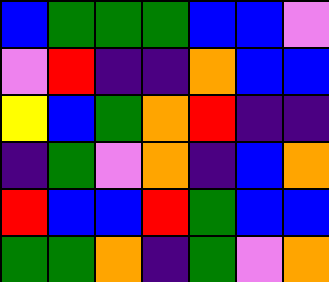[["blue", "green", "green", "green", "blue", "blue", "violet"], ["violet", "red", "indigo", "indigo", "orange", "blue", "blue"], ["yellow", "blue", "green", "orange", "red", "indigo", "indigo"], ["indigo", "green", "violet", "orange", "indigo", "blue", "orange"], ["red", "blue", "blue", "red", "green", "blue", "blue"], ["green", "green", "orange", "indigo", "green", "violet", "orange"]]